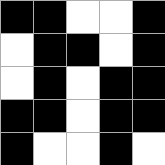[["black", "black", "white", "white", "black"], ["white", "black", "black", "white", "black"], ["white", "black", "white", "black", "black"], ["black", "black", "white", "black", "black"], ["black", "white", "white", "black", "white"]]